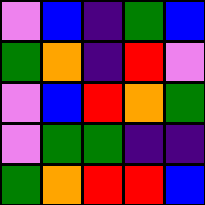[["violet", "blue", "indigo", "green", "blue"], ["green", "orange", "indigo", "red", "violet"], ["violet", "blue", "red", "orange", "green"], ["violet", "green", "green", "indigo", "indigo"], ["green", "orange", "red", "red", "blue"]]